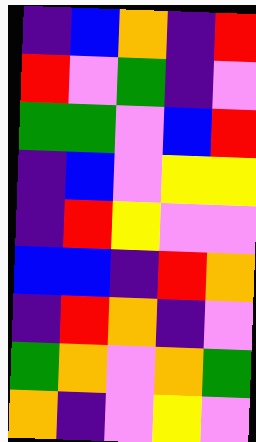[["indigo", "blue", "orange", "indigo", "red"], ["red", "violet", "green", "indigo", "violet"], ["green", "green", "violet", "blue", "red"], ["indigo", "blue", "violet", "yellow", "yellow"], ["indigo", "red", "yellow", "violet", "violet"], ["blue", "blue", "indigo", "red", "orange"], ["indigo", "red", "orange", "indigo", "violet"], ["green", "orange", "violet", "orange", "green"], ["orange", "indigo", "violet", "yellow", "violet"]]